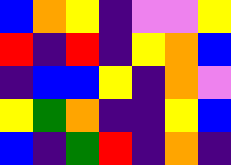[["blue", "orange", "yellow", "indigo", "violet", "violet", "yellow"], ["red", "indigo", "red", "indigo", "yellow", "orange", "blue"], ["indigo", "blue", "blue", "yellow", "indigo", "orange", "violet"], ["yellow", "green", "orange", "indigo", "indigo", "yellow", "blue"], ["blue", "indigo", "green", "red", "indigo", "orange", "indigo"]]